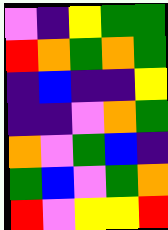[["violet", "indigo", "yellow", "green", "green"], ["red", "orange", "green", "orange", "green"], ["indigo", "blue", "indigo", "indigo", "yellow"], ["indigo", "indigo", "violet", "orange", "green"], ["orange", "violet", "green", "blue", "indigo"], ["green", "blue", "violet", "green", "orange"], ["red", "violet", "yellow", "yellow", "red"]]